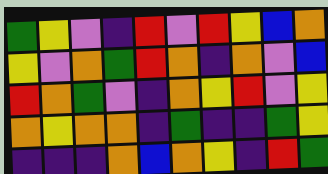[["green", "yellow", "violet", "indigo", "red", "violet", "red", "yellow", "blue", "orange"], ["yellow", "violet", "orange", "green", "red", "orange", "indigo", "orange", "violet", "blue"], ["red", "orange", "green", "violet", "indigo", "orange", "yellow", "red", "violet", "yellow"], ["orange", "yellow", "orange", "orange", "indigo", "green", "indigo", "indigo", "green", "yellow"], ["indigo", "indigo", "indigo", "orange", "blue", "orange", "yellow", "indigo", "red", "green"]]